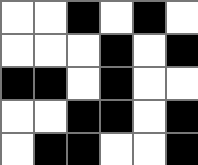[["white", "white", "black", "white", "black", "white"], ["white", "white", "white", "black", "white", "black"], ["black", "black", "white", "black", "white", "white"], ["white", "white", "black", "black", "white", "black"], ["white", "black", "black", "white", "white", "black"]]